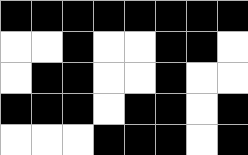[["black", "black", "black", "black", "black", "black", "black", "black"], ["white", "white", "black", "white", "white", "black", "black", "white"], ["white", "black", "black", "white", "white", "black", "white", "white"], ["black", "black", "black", "white", "black", "black", "white", "black"], ["white", "white", "white", "black", "black", "black", "white", "black"]]